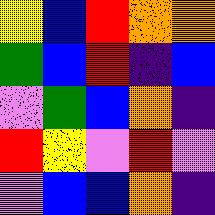[["yellow", "blue", "red", "orange", "orange"], ["green", "blue", "red", "indigo", "blue"], ["violet", "green", "blue", "orange", "indigo"], ["red", "yellow", "violet", "red", "violet"], ["violet", "blue", "blue", "orange", "indigo"]]